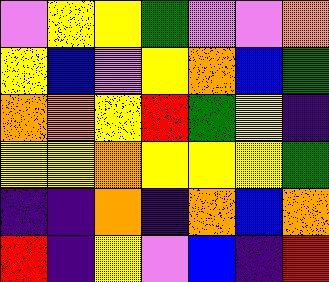[["violet", "yellow", "yellow", "green", "violet", "violet", "orange"], ["yellow", "blue", "violet", "yellow", "orange", "blue", "green"], ["orange", "orange", "yellow", "red", "green", "yellow", "indigo"], ["yellow", "yellow", "orange", "yellow", "yellow", "yellow", "green"], ["indigo", "indigo", "orange", "indigo", "orange", "blue", "orange"], ["red", "indigo", "yellow", "violet", "blue", "indigo", "red"]]